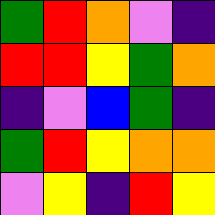[["green", "red", "orange", "violet", "indigo"], ["red", "red", "yellow", "green", "orange"], ["indigo", "violet", "blue", "green", "indigo"], ["green", "red", "yellow", "orange", "orange"], ["violet", "yellow", "indigo", "red", "yellow"]]